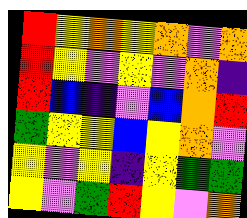[["red", "yellow", "orange", "yellow", "orange", "violet", "orange"], ["red", "yellow", "violet", "yellow", "violet", "orange", "indigo"], ["red", "blue", "indigo", "violet", "blue", "orange", "red"], ["green", "yellow", "yellow", "blue", "yellow", "orange", "violet"], ["yellow", "violet", "yellow", "indigo", "yellow", "green", "green"], ["yellow", "violet", "green", "red", "yellow", "violet", "orange"]]